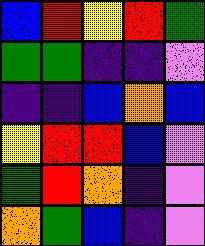[["blue", "red", "yellow", "red", "green"], ["green", "green", "indigo", "indigo", "violet"], ["indigo", "indigo", "blue", "orange", "blue"], ["yellow", "red", "red", "blue", "violet"], ["green", "red", "orange", "indigo", "violet"], ["orange", "green", "blue", "indigo", "violet"]]